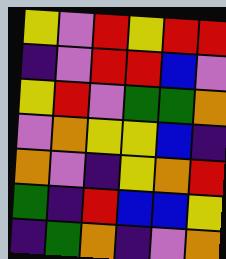[["yellow", "violet", "red", "yellow", "red", "red"], ["indigo", "violet", "red", "red", "blue", "violet"], ["yellow", "red", "violet", "green", "green", "orange"], ["violet", "orange", "yellow", "yellow", "blue", "indigo"], ["orange", "violet", "indigo", "yellow", "orange", "red"], ["green", "indigo", "red", "blue", "blue", "yellow"], ["indigo", "green", "orange", "indigo", "violet", "orange"]]